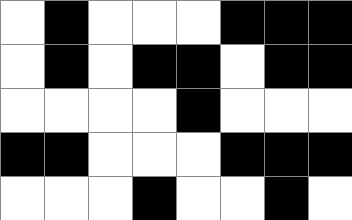[["white", "black", "white", "white", "white", "black", "black", "black"], ["white", "black", "white", "black", "black", "white", "black", "black"], ["white", "white", "white", "white", "black", "white", "white", "white"], ["black", "black", "white", "white", "white", "black", "black", "black"], ["white", "white", "white", "black", "white", "white", "black", "white"]]